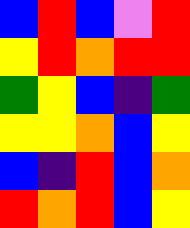[["blue", "red", "blue", "violet", "red"], ["yellow", "red", "orange", "red", "red"], ["green", "yellow", "blue", "indigo", "green"], ["yellow", "yellow", "orange", "blue", "yellow"], ["blue", "indigo", "red", "blue", "orange"], ["red", "orange", "red", "blue", "yellow"]]